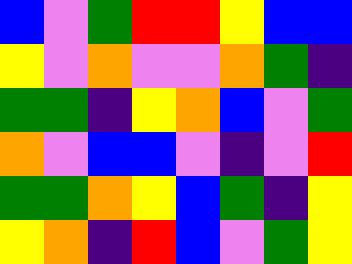[["blue", "violet", "green", "red", "red", "yellow", "blue", "blue"], ["yellow", "violet", "orange", "violet", "violet", "orange", "green", "indigo"], ["green", "green", "indigo", "yellow", "orange", "blue", "violet", "green"], ["orange", "violet", "blue", "blue", "violet", "indigo", "violet", "red"], ["green", "green", "orange", "yellow", "blue", "green", "indigo", "yellow"], ["yellow", "orange", "indigo", "red", "blue", "violet", "green", "yellow"]]